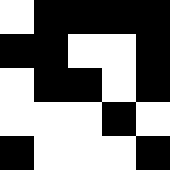[["white", "black", "black", "black", "black"], ["black", "black", "white", "white", "black"], ["white", "black", "black", "white", "black"], ["white", "white", "white", "black", "white"], ["black", "white", "white", "white", "black"]]